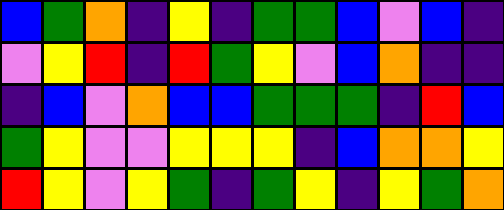[["blue", "green", "orange", "indigo", "yellow", "indigo", "green", "green", "blue", "violet", "blue", "indigo"], ["violet", "yellow", "red", "indigo", "red", "green", "yellow", "violet", "blue", "orange", "indigo", "indigo"], ["indigo", "blue", "violet", "orange", "blue", "blue", "green", "green", "green", "indigo", "red", "blue"], ["green", "yellow", "violet", "violet", "yellow", "yellow", "yellow", "indigo", "blue", "orange", "orange", "yellow"], ["red", "yellow", "violet", "yellow", "green", "indigo", "green", "yellow", "indigo", "yellow", "green", "orange"]]